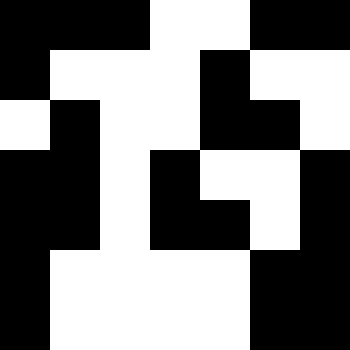[["black", "black", "black", "white", "white", "black", "black"], ["black", "white", "white", "white", "black", "white", "white"], ["white", "black", "white", "white", "black", "black", "white"], ["black", "black", "white", "black", "white", "white", "black"], ["black", "black", "white", "black", "black", "white", "black"], ["black", "white", "white", "white", "white", "black", "black"], ["black", "white", "white", "white", "white", "black", "black"]]